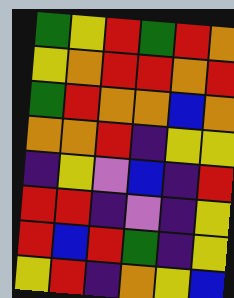[["green", "yellow", "red", "green", "red", "orange"], ["yellow", "orange", "red", "red", "orange", "red"], ["green", "red", "orange", "orange", "blue", "orange"], ["orange", "orange", "red", "indigo", "yellow", "yellow"], ["indigo", "yellow", "violet", "blue", "indigo", "red"], ["red", "red", "indigo", "violet", "indigo", "yellow"], ["red", "blue", "red", "green", "indigo", "yellow"], ["yellow", "red", "indigo", "orange", "yellow", "blue"]]